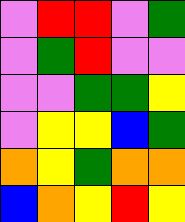[["violet", "red", "red", "violet", "green"], ["violet", "green", "red", "violet", "violet"], ["violet", "violet", "green", "green", "yellow"], ["violet", "yellow", "yellow", "blue", "green"], ["orange", "yellow", "green", "orange", "orange"], ["blue", "orange", "yellow", "red", "yellow"]]